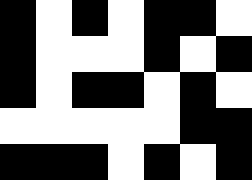[["black", "white", "black", "white", "black", "black", "white"], ["black", "white", "white", "white", "black", "white", "black"], ["black", "white", "black", "black", "white", "black", "white"], ["white", "white", "white", "white", "white", "black", "black"], ["black", "black", "black", "white", "black", "white", "black"]]